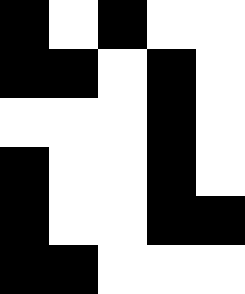[["black", "white", "black", "white", "white"], ["black", "black", "white", "black", "white"], ["white", "white", "white", "black", "white"], ["black", "white", "white", "black", "white"], ["black", "white", "white", "black", "black"], ["black", "black", "white", "white", "white"]]